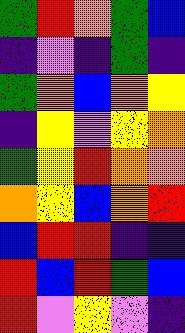[["green", "red", "orange", "green", "blue"], ["indigo", "violet", "indigo", "green", "indigo"], ["green", "orange", "blue", "orange", "yellow"], ["indigo", "yellow", "violet", "yellow", "orange"], ["green", "yellow", "red", "orange", "orange"], ["orange", "yellow", "blue", "orange", "red"], ["blue", "red", "red", "indigo", "indigo"], ["red", "blue", "red", "green", "blue"], ["red", "violet", "yellow", "violet", "indigo"]]